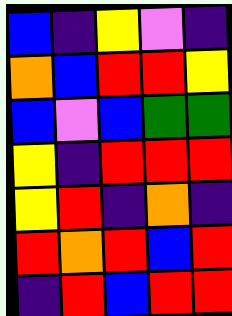[["blue", "indigo", "yellow", "violet", "indigo"], ["orange", "blue", "red", "red", "yellow"], ["blue", "violet", "blue", "green", "green"], ["yellow", "indigo", "red", "red", "red"], ["yellow", "red", "indigo", "orange", "indigo"], ["red", "orange", "red", "blue", "red"], ["indigo", "red", "blue", "red", "red"]]